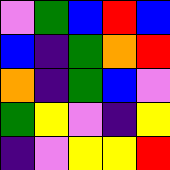[["violet", "green", "blue", "red", "blue"], ["blue", "indigo", "green", "orange", "red"], ["orange", "indigo", "green", "blue", "violet"], ["green", "yellow", "violet", "indigo", "yellow"], ["indigo", "violet", "yellow", "yellow", "red"]]